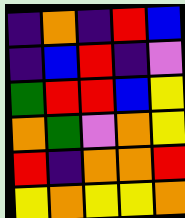[["indigo", "orange", "indigo", "red", "blue"], ["indigo", "blue", "red", "indigo", "violet"], ["green", "red", "red", "blue", "yellow"], ["orange", "green", "violet", "orange", "yellow"], ["red", "indigo", "orange", "orange", "red"], ["yellow", "orange", "yellow", "yellow", "orange"]]